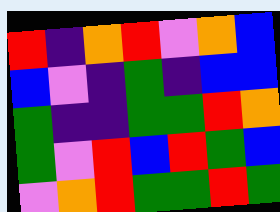[["red", "indigo", "orange", "red", "violet", "orange", "blue"], ["blue", "violet", "indigo", "green", "indigo", "blue", "blue"], ["green", "indigo", "indigo", "green", "green", "red", "orange"], ["green", "violet", "red", "blue", "red", "green", "blue"], ["violet", "orange", "red", "green", "green", "red", "green"]]